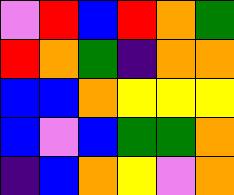[["violet", "red", "blue", "red", "orange", "green"], ["red", "orange", "green", "indigo", "orange", "orange"], ["blue", "blue", "orange", "yellow", "yellow", "yellow"], ["blue", "violet", "blue", "green", "green", "orange"], ["indigo", "blue", "orange", "yellow", "violet", "orange"]]